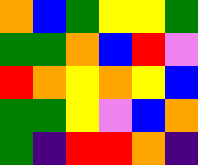[["orange", "blue", "green", "yellow", "yellow", "green"], ["green", "green", "orange", "blue", "red", "violet"], ["red", "orange", "yellow", "orange", "yellow", "blue"], ["green", "green", "yellow", "violet", "blue", "orange"], ["green", "indigo", "red", "red", "orange", "indigo"]]